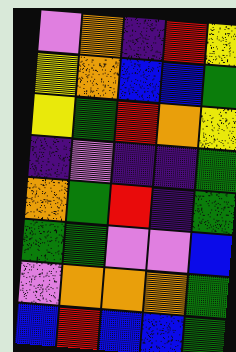[["violet", "orange", "indigo", "red", "yellow"], ["yellow", "orange", "blue", "blue", "green"], ["yellow", "green", "red", "orange", "yellow"], ["indigo", "violet", "indigo", "indigo", "green"], ["orange", "green", "red", "indigo", "green"], ["green", "green", "violet", "violet", "blue"], ["violet", "orange", "orange", "orange", "green"], ["blue", "red", "blue", "blue", "green"]]